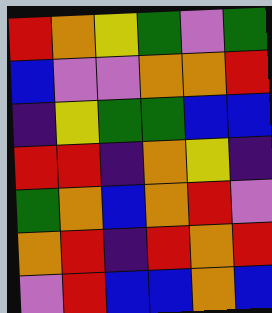[["red", "orange", "yellow", "green", "violet", "green"], ["blue", "violet", "violet", "orange", "orange", "red"], ["indigo", "yellow", "green", "green", "blue", "blue"], ["red", "red", "indigo", "orange", "yellow", "indigo"], ["green", "orange", "blue", "orange", "red", "violet"], ["orange", "red", "indigo", "red", "orange", "red"], ["violet", "red", "blue", "blue", "orange", "blue"]]